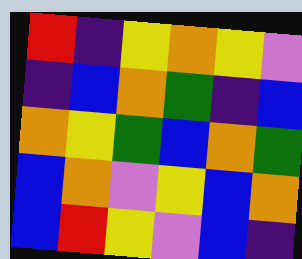[["red", "indigo", "yellow", "orange", "yellow", "violet"], ["indigo", "blue", "orange", "green", "indigo", "blue"], ["orange", "yellow", "green", "blue", "orange", "green"], ["blue", "orange", "violet", "yellow", "blue", "orange"], ["blue", "red", "yellow", "violet", "blue", "indigo"]]